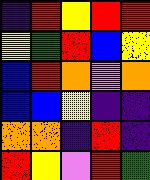[["indigo", "red", "yellow", "red", "red"], ["yellow", "green", "red", "blue", "yellow"], ["blue", "red", "orange", "violet", "orange"], ["blue", "blue", "yellow", "indigo", "indigo"], ["orange", "orange", "indigo", "red", "indigo"], ["red", "yellow", "violet", "red", "green"]]